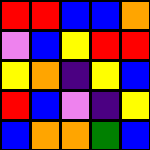[["red", "red", "blue", "blue", "orange"], ["violet", "blue", "yellow", "red", "red"], ["yellow", "orange", "indigo", "yellow", "blue"], ["red", "blue", "violet", "indigo", "yellow"], ["blue", "orange", "orange", "green", "blue"]]